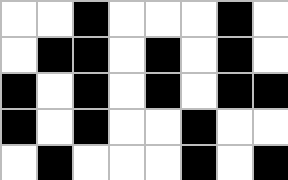[["white", "white", "black", "white", "white", "white", "black", "white"], ["white", "black", "black", "white", "black", "white", "black", "white"], ["black", "white", "black", "white", "black", "white", "black", "black"], ["black", "white", "black", "white", "white", "black", "white", "white"], ["white", "black", "white", "white", "white", "black", "white", "black"]]